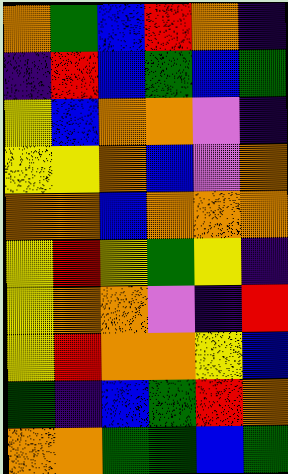[["orange", "green", "blue", "red", "orange", "indigo"], ["indigo", "red", "blue", "green", "blue", "green"], ["yellow", "blue", "orange", "orange", "violet", "indigo"], ["yellow", "yellow", "orange", "blue", "violet", "orange"], ["orange", "orange", "blue", "orange", "orange", "orange"], ["yellow", "red", "yellow", "green", "yellow", "indigo"], ["yellow", "orange", "orange", "violet", "indigo", "red"], ["yellow", "red", "orange", "orange", "yellow", "blue"], ["green", "indigo", "blue", "green", "red", "orange"], ["orange", "orange", "green", "green", "blue", "green"]]